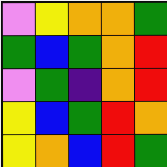[["violet", "yellow", "orange", "orange", "green"], ["green", "blue", "green", "orange", "red"], ["violet", "green", "indigo", "orange", "red"], ["yellow", "blue", "green", "red", "orange"], ["yellow", "orange", "blue", "red", "green"]]